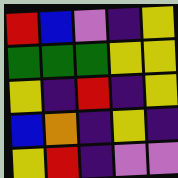[["red", "blue", "violet", "indigo", "yellow"], ["green", "green", "green", "yellow", "yellow"], ["yellow", "indigo", "red", "indigo", "yellow"], ["blue", "orange", "indigo", "yellow", "indigo"], ["yellow", "red", "indigo", "violet", "violet"]]